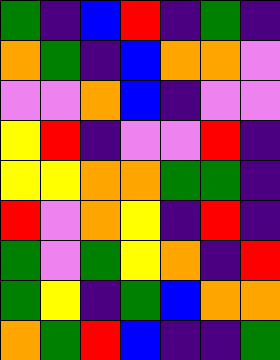[["green", "indigo", "blue", "red", "indigo", "green", "indigo"], ["orange", "green", "indigo", "blue", "orange", "orange", "violet"], ["violet", "violet", "orange", "blue", "indigo", "violet", "violet"], ["yellow", "red", "indigo", "violet", "violet", "red", "indigo"], ["yellow", "yellow", "orange", "orange", "green", "green", "indigo"], ["red", "violet", "orange", "yellow", "indigo", "red", "indigo"], ["green", "violet", "green", "yellow", "orange", "indigo", "red"], ["green", "yellow", "indigo", "green", "blue", "orange", "orange"], ["orange", "green", "red", "blue", "indigo", "indigo", "green"]]